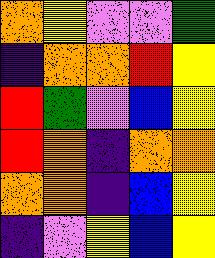[["orange", "yellow", "violet", "violet", "green"], ["indigo", "orange", "orange", "red", "yellow"], ["red", "green", "violet", "blue", "yellow"], ["red", "orange", "indigo", "orange", "orange"], ["orange", "orange", "indigo", "blue", "yellow"], ["indigo", "violet", "yellow", "blue", "yellow"]]